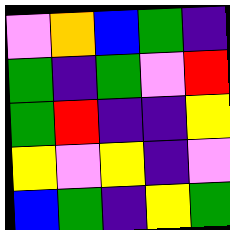[["violet", "orange", "blue", "green", "indigo"], ["green", "indigo", "green", "violet", "red"], ["green", "red", "indigo", "indigo", "yellow"], ["yellow", "violet", "yellow", "indigo", "violet"], ["blue", "green", "indigo", "yellow", "green"]]